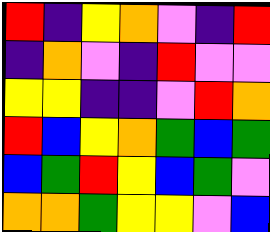[["red", "indigo", "yellow", "orange", "violet", "indigo", "red"], ["indigo", "orange", "violet", "indigo", "red", "violet", "violet"], ["yellow", "yellow", "indigo", "indigo", "violet", "red", "orange"], ["red", "blue", "yellow", "orange", "green", "blue", "green"], ["blue", "green", "red", "yellow", "blue", "green", "violet"], ["orange", "orange", "green", "yellow", "yellow", "violet", "blue"]]